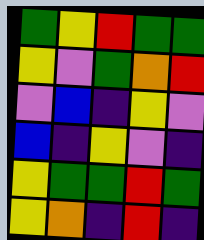[["green", "yellow", "red", "green", "green"], ["yellow", "violet", "green", "orange", "red"], ["violet", "blue", "indigo", "yellow", "violet"], ["blue", "indigo", "yellow", "violet", "indigo"], ["yellow", "green", "green", "red", "green"], ["yellow", "orange", "indigo", "red", "indigo"]]